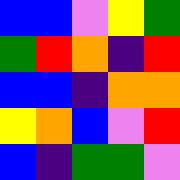[["blue", "blue", "violet", "yellow", "green"], ["green", "red", "orange", "indigo", "red"], ["blue", "blue", "indigo", "orange", "orange"], ["yellow", "orange", "blue", "violet", "red"], ["blue", "indigo", "green", "green", "violet"]]